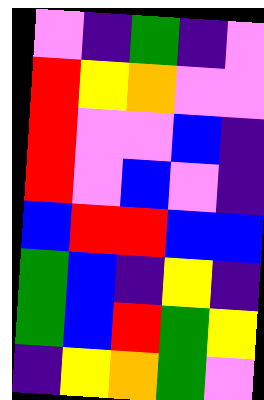[["violet", "indigo", "green", "indigo", "violet"], ["red", "yellow", "orange", "violet", "violet"], ["red", "violet", "violet", "blue", "indigo"], ["red", "violet", "blue", "violet", "indigo"], ["blue", "red", "red", "blue", "blue"], ["green", "blue", "indigo", "yellow", "indigo"], ["green", "blue", "red", "green", "yellow"], ["indigo", "yellow", "orange", "green", "violet"]]